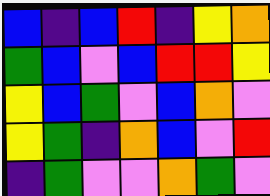[["blue", "indigo", "blue", "red", "indigo", "yellow", "orange"], ["green", "blue", "violet", "blue", "red", "red", "yellow"], ["yellow", "blue", "green", "violet", "blue", "orange", "violet"], ["yellow", "green", "indigo", "orange", "blue", "violet", "red"], ["indigo", "green", "violet", "violet", "orange", "green", "violet"]]